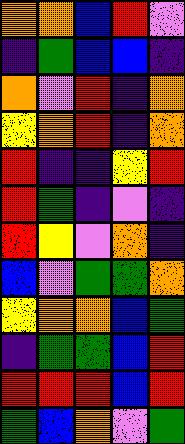[["orange", "orange", "blue", "red", "violet"], ["indigo", "green", "blue", "blue", "indigo"], ["orange", "violet", "red", "indigo", "orange"], ["yellow", "orange", "red", "indigo", "orange"], ["red", "indigo", "indigo", "yellow", "red"], ["red", "green", "indigo", "violet", "indigo"], ["red", "yellow", "violet", "orange", "indigo"], ["blue", "violet", "green", "green", "orange"], ["yellow", "orange", "orange", "blue", "green"], ["indigo", "green", "green", "blue", "red"], ["red", "red", "red", "blue", "red"], ["green", "blue", "orange", "violet", "green"]]